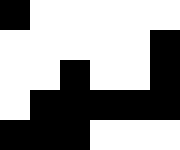[["black", "white", "white", "white", "white", "white"], ["white", "white", "white", "white", "white", "black"], ["white", "white", "black", "white", "white", "black"], ["white", "black", "black", "black", "black", "black"], ["black", "black", "black", "white", "white", "white"]]